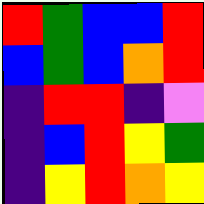[["red", "green", "blue", "blue", "red"], ["blue", "green", "blue", "orange", "red"], ["indigo", "red", "red", "indigo", "violet"], ["indigo", "blue", "red", "yellow", "green"], ["indigo", "yellow", "red", "orange", "yellow"]]